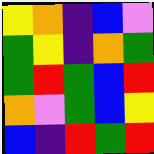[["yellow", "orange", "indigo", "blue", "violet"], ["green", "yellow", "indigo", "orange", "green"], ["green", "red", "green", "blue", "red"], ["orange", "violet", "green", "blue", "yellow"], ["blue", "indigo", "red", "green", "red"]]